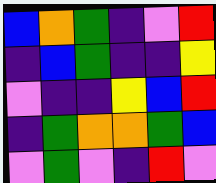[["blue", "orange", "green", "indigo", "violet", "red"], ["indigo", "blue", "green", "indigo", "indigo", "yellow"], ["violet", "indigo", "indigo", "yellow", "blue", "red"], ["indigo", "green", "orange", "orange", "green", "blue"], ["violet", "green", "violet", "indigo", "red", "violet"]]